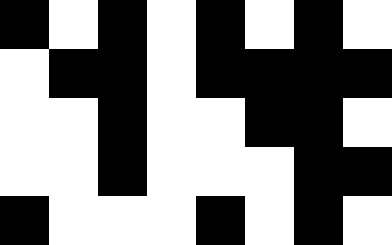[["black", "white", "black", "white", "black", "white", "black", "white"], ["white", "black", "black", "white", "black", "black", "black", "black"], ["white", "white", "black", "white", "white", "black", "black", "white"], ["white", "white", "black", "white", "white", "white", "black", "black"], ["black", "white", "white", "white", "black", "white", "black", "white"]]